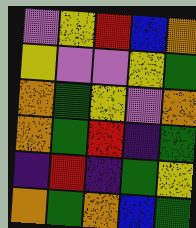[["violet", "yellow", "red", "blue", "orange"], ["yellow", "violet", "violet", "yellow", "green"], ["orange", "green", "yellow", "violet", "orange"], ["orange", "green", "red", "indigo", "green"], ["indigo", "red", "indigo", "green", "yellow"], ["orange", "green", "orange", "blue", "green"]]